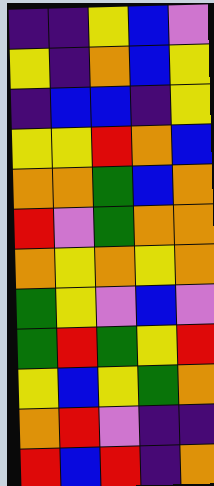[["indigo", "indigo", "yellow", "blue", "violet"], ["yellow", "indigo", "orange", "blue", "yellow"], ["indigo", "blue", "blue", "indigo", "yellow"], ["yellow", "yellow", "red", "orange", "blue"], ["orange", "orange", "green", "blue", "orange"], ["red", "violet", "green", "orange", "orange"], ["orange", "yellow", "orange", "yellow", "orange"], ["green", "yellow", "violet", "blue", "violet"], ["green", "red", "green", "yellow", "red"], ["yellow", "blue", "yellow", "green", "orange"], ["orange", "red", "violet", "indigo", "indigo"], ["red", "blue", "red", "indigo", "orange"]]